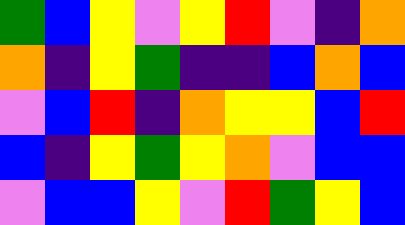[["green", "blue", "yellow", "violet", "yellow", "red", "violet", "indigo", "orange"], ["orange", "indigo", "yellow", "green", "indigo", "indigo", "blue", "orange", "blue"], ["violet", "blue", "red", "indigo", "orange", "yellow", "yellow", "blue", "red"], ["blue", "indigo", "yellow", "green", "yellow", "orange", "violet", "blue", "blue"], ["violet", "blue", "blue", "yellow", "violet", "red", "green", "yellow", "blue"]]